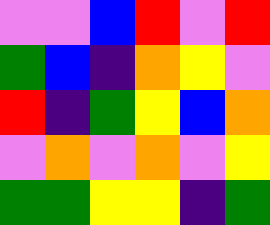[["violet", "violet", "blue", "red", "violet", "red"], ["green", "blue", "indigo", "orange", "yellow", "violet"], ["red", "indigo", "green", "yellow", "blue", "orange"], ["violet", "orange", "violet", "orange", "violet", "yellow"], ["green", "green", "yellow", "yellow", "indigo", "green"]]